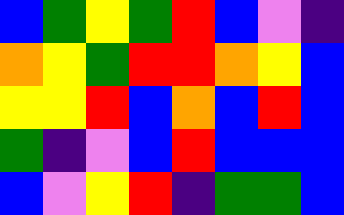[["blue", "green", "yellow", "green", "red", "blue", "violet", "indigo"], ["orange", "yellow", "green", "red", "red", "orange", "yellow", "blue"], ["yellow", "yellow", "red", "blue", "orange", "blue", "red", "blue"], ["green", "indigo", "violet", "blue", "red", "blue", "blue", "blue"], ["blue", "violet", "yellow", "red", "indigo", "green", "green", "blue"]]